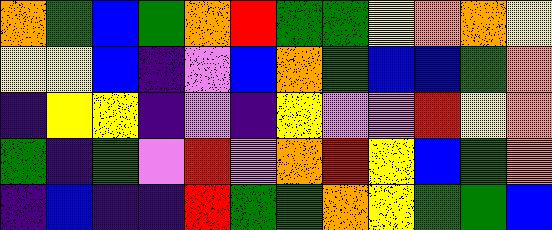[["orange", "green", "blue", "green", "orange", "red", "green", "green", "yellow", "orange", "orange", "yellow"], ["yellow", "yellow", "blue", "indigo", "violet", "blue", "orange", "green", "blue", "blue", "green", "orange"], ["indigo", "yellow", "yellow", "indigo", "violet", "indigo", "yellow", "violet", "violet", "red", "yellow", "orange"], ["green", "indigo", "green", "violet", "red", "violet", "orange", "red", "yellow", "blue", "green", "orange"], ["indigo", "blue", "indigo", "indigo", "red", "green", "green", "orange", "yellow", "green", "green", "blue"]]